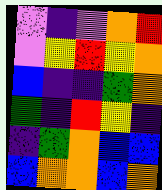[["violet", "indigo", "violet", "orange", "red"], ["violet", "yellow", "red", "yellow", "orange"], ["blue", "indigo", "indigo", "green", "orange"], ["green", "indigo", "red", "yellow", "indigo"], ["indigo", "green", "orange", "blue", "blue"], ["blue", "orange", "orange", "blue", "orange"]]